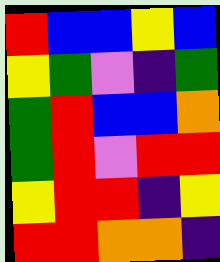[["red", "blue", "blue", "yellow", "blue"], ["yellow", "green", "violet", "indigo", "green"], ["green", "red", "blue", "blue", "orange"], ["green", "red", "violet", "red", "red"], ["yellow", "red", "red", "indigo", "yellow"], ["red", "red", "orange", "orange", "indigo"]]